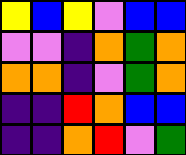[["yellow", "blue", "yellow", "violet", "blue", "blue"], ["violet", "violet", "indigo", "orange", "green", "orange"], ["orange", "orange", "indigo", "violet", "green", "orange"], ["indigo", "indigo", "red", "orange", "blue", "blue"], ["indigo", "indigo", "orange", "red", "violet", "green"]]